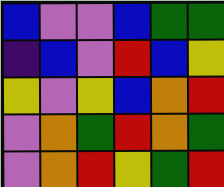[["blue", "violet", "violet", "blue", "green", "green"], ["indigo", "blue", "violet", "red", "blue", "yellow"], ["yellow", "violet", "yellow", "blue", "orange", "red"], ["violet", "orange", "green", "red", "orange", "green"], ["violet", "orange", "red", "yellow", "green", "red"]]